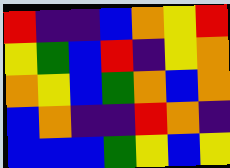[["red", "indigo", "indigo", "blue", "orange", "yellow", "red"], ["yellow", "green", "blue", "red", "indigo", "yellow", "orange"], ["orange", "yellow", "blue", "green", "orange", "blue", "orange"], ["blue", "orange", "indigo", "indigo", "red", "orange", "indigo"], ["blue", "blue", "blue", "green", "yellow", "blue", "yellow"]]